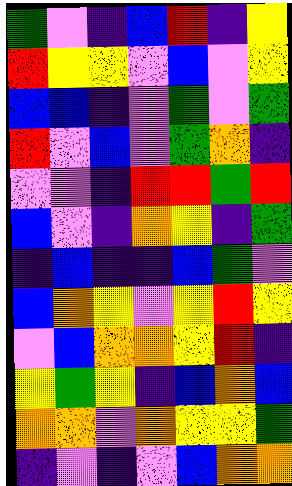[["green", "violet", "indigo", "blue", "red", "indigo", "yellow"], ["red", "yellow", "yellow", "violet", "blue", "violet", "yellow"], ["blue", "blue", "indigo", "violet", "green", "violet", "green"], ["red", "violet", "blue", "violet", "green", "orange", "indigo"], ["violet", "violet", "indigo", "red", "red", "green", "red"], ["blue", "violet", "indigo", "orange", "yellow", "indigo", "green"], ["indigo", "blue", "indigo", "indigo", "blue", "green", "violet"], ["blue", "orange", "yellow", "violet", "yellow", "red", "yellow"], ["violet", "blue", "orange", "orange", "yellow", "red", "indigo"], ["yellow", "green", "yellow", "indigo", "blue", "orange", "blue"], ["orange", "orange", "violet", "orange", "yellow", "yellow", "green"], ["indigo", "violet", "indigo", "violet", "blue", "orange", "orange"]]